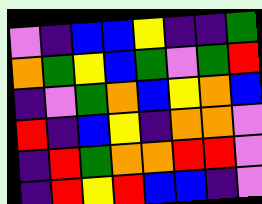[["violet", "indigo", "blue", "blue", "yellow", "indigo", "indigo", "green"], ["orange", "green", "yellow", "blue", "green", "violet", "green", "red"], ["indigo", "violet", "green", "orange", "blue", "yellow", "orange", "blue"], ["red", "indigo", "blue", "yellow", "indigo", "orange", "orange", "violet"], ["indigo", "red", "green", "orange", "orange", "red", "red", "violet"], ["indigo", "red", "yellow", "red", "blue", "blue", "indigo", "violet"]]